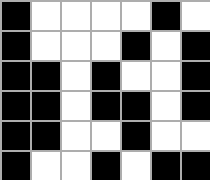[["black", "white", "white", "white", "white", "black", "white"], ["black", "white", "white", "white", "black", "white", "black"], ["black", "black", "white", "black", "white", "white", "black"], ["black", "black", "white", "black", "black", "white", "black"], ["black", "black", "white", "white", "black", "white", "white"], ["black", "white", "white", "black", "white", "black", "black"]]